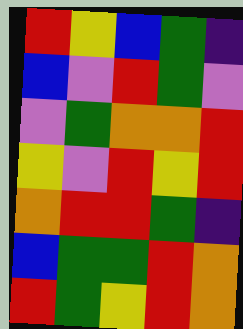[["red", "yellow", "blue", "green", "indigo"], ["blue", "violet", "red", "green", "violet"], ["violet", "green", "orange", "orange", "red"], ["yellow", "violet", "red", "yellow", "red"], ["orange", "red", "red", "green", "indigo"], ["blue", "green", "green", "red", "orange"], ["red", "green", "yellow", "red", "orange"]]